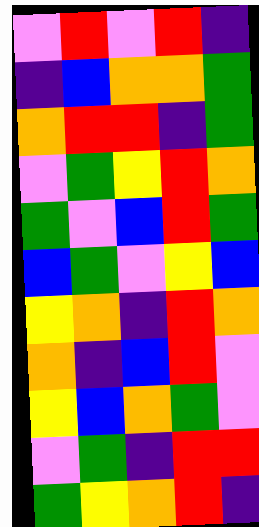[["violet", "red", "violet", "red", "indigo"], ["indigo", "blue", "orange", "orange", "green"], ["orange", "red", "red", "indigo", "green"], ["violet", "green", "yellow", "red", "orange"], ["green", "violet", "blue", "red", "green"], ["blue", "green", "violet", "yellow", "blue"], ["yellow", "orange", "indigo", "red", "orange"], ["orange", "indigo", "blue", "red", "violet"], ["yellow", "blue", "orange", "green", "violet"], ["violet", "green", "indigo", "red", "red"], ["green", "yellow", "orange", "red", "indigo"]]